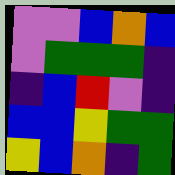[["violet", "violet", "blue", "orange", "blue"], ["violet", "green", "green", "green", "indigo"], ["indigo", "blue", "red", "violet", "indigo"], ["blue", "blue", "yellow", "green", "green"], ["yellow", "blue", "orange", "indigo", "green"]]